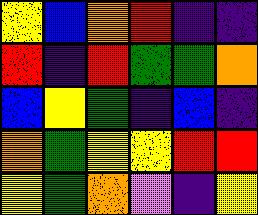[["yellow", "blue", "orange", "red", "indigo", "indigo"], ["red", "indigo", "red", "green", "green", "orange"], ["blue", "yellow", "green", "indigo", "blue", "indigo"], ["orange", "green", "yellow", "yellow", "red", "red"], ["yellow", "green", "orange", "violet", "indigo", "yellow"]]